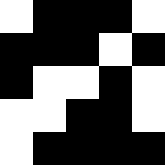[["white", "black", "black", "black", "white"], ["black", "black", "black", "white", "black"], ["black", "white", "white", "black", "white"], ["white", "white", "black", "black", "white"], ["white", "black", "black", "black", "black"]]